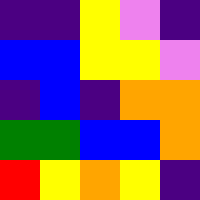[["indigo", "indigo", "yellow", "violet", "indigo"], ["blue", "blue", "yellow", "yellow", "violet"], ["indigo", "blue", "indigo", "orange", "orange"], ["green", "green", "blue", "blue", "orange"], ["red", "yellow", "orange", "yellow", "indigo"]]